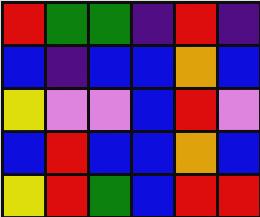[["red", "green", "green", "indigo", "red", "indigo"], ["blue", "indigo", "blue", "blue", "orange", "blue"], ["yellow", "violet", "violet", "blue", "red", "violet"], ["blue", "red", "blue", "blue", "orange", "blue"], ["yellow", "red", "green", "blue", "red", "red"]]